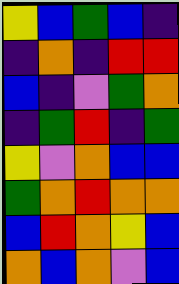[["yellow", "blue", "green", "blue", "indigo"], ["indigo", "orange", "indigo", "red", "red"], ["blue", "indigo", "violet", "green", "orange"], ["indigo", "green", "red", "indigo", "green"], ["yellow", "violet", "orange", "blue", "blue"], ["green", "orange", "red", "orange", "orange"], ["blue", "red", "orange", "yellow", "blue"], ["orange", "blue", "orange", "violet", "blue"]]